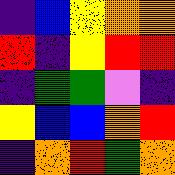[["indigo", "blue", "yellow", "orange", "orange"], ["red", "indigo", "yellow", "red", "red"], ["indigo", "green", "green", "violet", "indigo"], ["yellow", "blue", "blue", "orange", "red"], ["indigo", "orange", "red", "green", "orange"]]